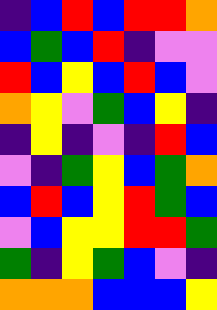[["indigo", "blue", "red", "blue", "red", "red", "orange"], ["blue", "green", "blue", "red", "indigo", "violet", "violet"], ["red", "blue", "yellow", "blue", "red", "blue", "violet"], ["orange", "yellow", "violet", "green", "blue", "yellow", "indigo"], ["indigo", "yellow", "indigo", "violet", "indigo", "red", "blue"], ["violet", "indigo", "green", "yellow", "blue", "green", "orange"], ["blue", "red", "blue", "yellow", "red", "green", "blue"], ["violet", "blue", "yellow", "yellow", "red", "red", "green"], ["green", "indigo", "yellow", "green", "blue", "violet", "indigo"], ["orange", "orange", "orange", "blue", "blue", "blue", "yellow"]]